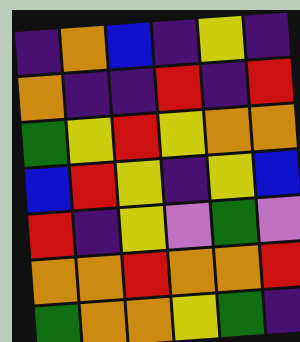[["indigo", "orange", "blue", "indigo", "yellow", "indigo"], ["orange", "indigo", "indigo", "red", "indigo", "red"], ["green", "yellow", "red", "yellow", "orange", "orange"], ["blue", "red", "yellow", "indigo", "yellow", "blue"], ["red", "indigo", "yellow", "violet", "green", "violet"], ["orange", "orange", "red", "orange", "orange", "red"], ["green", "orange", "orange", "yellow", "green", "indigo"]]